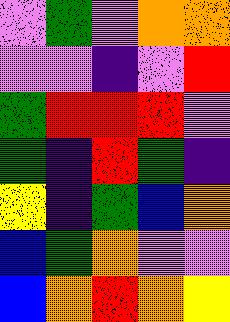[["violet", "green", "violet", "orange", "orange"], ["violet", "violet", "indigo", "violet", "red"], ["green", "red", "red", "red", "violet"], ["green", "indigo", "red", "green", "indigo"], ["yellow", "indigo", "green", "blue", "orange"], ["blue", "green", "orange", "violet", "violet"], ["blue", "orange", "red", "orange", "yellow"]]